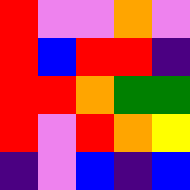[["red", "violet", "violet", "orange", "violet"], ["red", "blue", "red", "red", "indigo"], ["red", "red", "orange", "green", "green"], ["red", "violet", "red", "orange", "yellow"], ["indigo", "violet", "blue", "indigo", "blue"]]